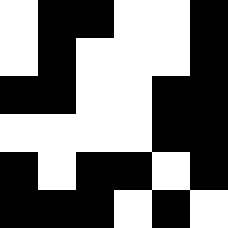[["white", "black", "black", "white", "white", "black"], ["white", "black", "white", "white", "white", "black"], ["black", "black", "white", "white", "black", "black"], ["white", "white", "white", "white", "black", "black"], ["black", "white", "black", "black", "white", "black"], ["black", "black", "black", "white", "black", "white"]]